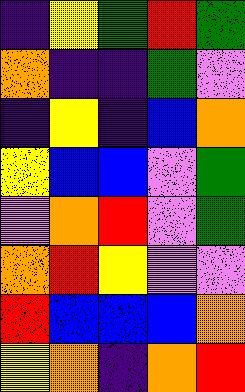[["indigo", "yellow", "green", "red", "green"], ["orange", "indigo", "indigo", "green", "violet"], ["indigo", "yellow", "indigo", "blue", "orange"], ["yellow", "blue", "blue", "violet", "green"], ["violet", "orange", "red", "violet", "green"], ["orange", "red", "yellow", "violet", "violet"], ["red", "blue", "blue", "blue", "orange"], ["yellow", "orange", "indigo", "orange", "red"]]